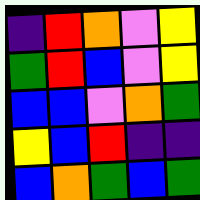[["indigo", "red", "orange", "violet", "yellow"], ["green", "red", "blue", "violet", "yellow"], ["blue", "blue", "violet", "orange", "green"], ["yellow", "blue", "red", "indigo", "indigo"], ["blue", "orange", "green", "blue", "green"]]